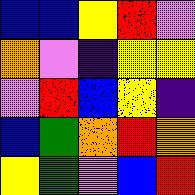[["blue", "blue", "yellow", "red", "violet"], ["orange", "violet", "indigo", "yellow", "yellow"], ["violet", "red", "blue", "yellow", "indigo"], ["blue", "green", "orange", "red", "orange"], ["yellow", "green", "violet", "blue", "red"]]